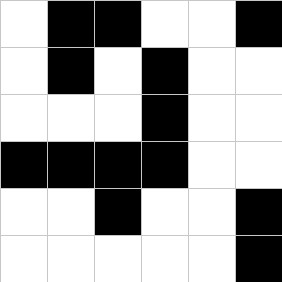[["white", "black", "black", "white", "white", "black"], ["white", "black", "white", "black", "white", "white"], ["white", "white", "white", "black", "white", "white"], ["black", "black", "black", "black", "white", "white"], ["white", "white", "black", "white", "white", "black"], ["white", "white", "white", "white", "white", "black"]]